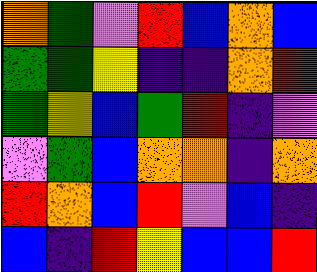[["orange", "green", "violet", "red", "blue", "orange", "blue"], ["green", "green", "yellow", "indigo", "indigo", "orange", "red"], ["green", "yellow", "blue", "green", "red", "indigo", "violet"], ["violet", "green", "blue", "orange", "orange", "indigo", "orange"], ["red", "orange", "blue", "red", "violet", "blue", "indigo"], ["blue", "indigo", "red", "yellow", "blue", "blue", "red"]]